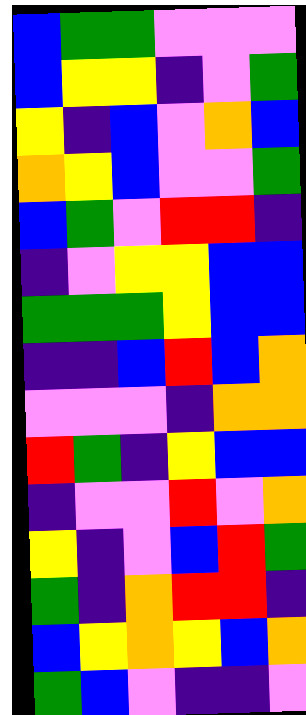[["blue", "green", "green", "violet", "violet", "violet"], ["blue", "yellow", "yellow", "indigo", "violet", "green"], ["yellow", "indigo", "blue", "violet", "orange", "blue"], ["orange", "yellow", "blue", "violet", "violet", "green"], ["blue", "green", "violet", "red", "red", "indigo"], ["indigo", "violet", "yellow", "yellow", "blue", "blue"], ["green", "green", "green", "yellow", "blue", "blue"], ["indigo", "indigo", "blue", "red", "blue", "orange"], ["violet", "violet", "violet", "indigo", "orange", "orange"], ["red", "green", "indigo", "yellow", "blue", "blue"], ["indigo", "violet", "violet", "red", "violet", "orange"], ["yellow", "indigo", "violet", "blue", "red", "green"], ["green", "indigo", "orange", "red", "red", "indigo"], ["blue", "yellow", "orange", "yellow", "blue", "orange"], ["green", "blue", "violet", "indigo", "indigo", "violet"]]